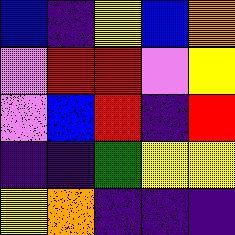[["blue", "indigo", "yellow", "blue", "orange"], ["violet", "red", "red", "violet", "yellow"], ["violet", "blue", "red", "indigo", "red"], ["indigo", "indigo", "green", "yellow", "yellow"], ["yellow", "orange", "indigo", "indigo", "indigo"]]